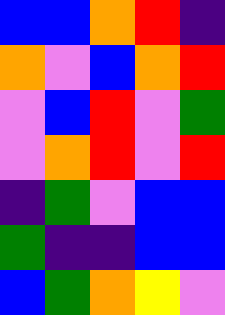[["blue", "blue", "orange", "red", "indigo"], ["orange", "violet", "blue", "orange", "red"], ["violet", "blue", "red", "violet", "green"], ["violet", "orange", "red", "violet", "red"], ["indigo", "green", "violet", "blue", "blue"], ["green", "indigo", "indigo", "blue", "blue"], ["blue", "green", "orange", "yellow", "violet"]]